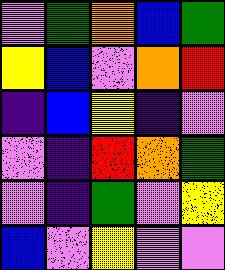[["violet", "green", "orange", "blue", "green"], ["yellow", "blue", "violet", "orange", "red"], ["indigo", "blue", "yellow", "indigo", "violet"], ["violet", "indigo", "red", "orange", "green"], ["violet", "indigo", "green", "violet", "yellow"], ["blue", "violet", "yellow", "violet", "violet"]]